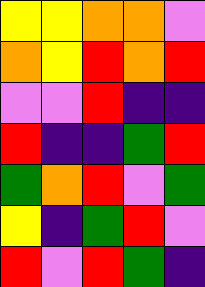[["yellow", "yellow", "orange", "orange", "violet"], ["orange", "yellow", "red", "orange", "red"], ["violet", "violet", "red", "indigo", "indigo"], ["red", "indigo", "indigo", "green", "red"], ["green", "orange", "red", "violet", "green"], ["yellow", "indigo", "green", "red", "violet"], ["red", "violet", "red", "green", "indigo"]]